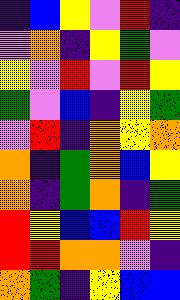[["indigo", "blue", "yellow", "violet", "red", "indigo"], ["violet", "orange", "indigo", "yellow", "green", "violet"], ["yellow", "violet", "red", "violet", "red", "yellow"], ["green", "violet", "blue", "indigo", "yellow", "green"], ["violet", "red", "indigo", "orange", "yellow", "orange"], ["orange", "indigo", "green", "orange", "blue", "yellow"], ["orange", "indigo", "green", "orange", "indigo", "green"], ["red", "yellow", "blue", "blue", "red", "yellow"], ["red", "red", "orange", "orange", "violet", "indigo"], ["orange", "green", "indigo", "yellow", "blue", "blue"]]